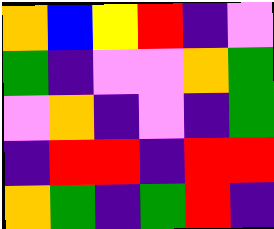[["orange", "blue", "yellow", "red", "indigo", "violet"], ["green", "indigo", "violet", "violet", "orange", "green"], ["violet", "orange", "indigo", "violet", "indigo", "green"], ["indigo", "red", "red", "indigo", "red", "red"], ["orange", "green", "indigo", "green", "red", "indigo"]]